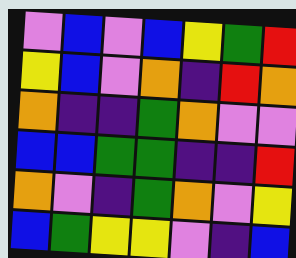[["violet", "blue", "violet", "blue", "yellow", "green", "red"], ["yellow", "blue", "violet", "orange", "indigo", "red", "orange"], ["orange", "indigo", "indigo", "green", "orange", "violet", "violet"], ["blue", "blue", "green", "green", "indigo", "indigo", "red"], ["orange", "violet", "indigo", "green", "orange", "violet", "yellow"], ["blue", "green", "yellow", "yellow", "violet", "indigo", "blue"]]